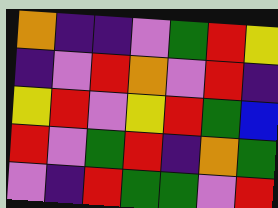[["orange", "indigo", "indigo", "violet", "green", "red", "yellow"], ["indigo", "violet", "red", "orange", "violet", "red", "indigo"], ["yellow", "red", "violet", "yellow", "red", "green", "blue"], ["red", "violet", "green", "red", "indigo", "orange", "green"], ["violet", "indigo", "red", "green", "green", "violet", "red"]]